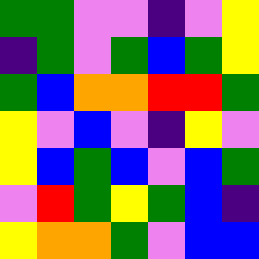[["green", "green", "violet", "violet", "indigo", "violet", "yellow"], ["indigo", "green", "violet", "green", "blue", "green", "yellow"], ["green", "blue", "orange", "orange", "red", "red", "green"], ["yellow", "violet", "blue", "violet", "indigo", "yellow", "violet"], ["yellow", "blue", "green", "blue", "violet", "blue", "green"], ["violet", "red", "green", "yellow", "green", "blue", "indigo"], ["yellow", "orange", "orange", "green", "violet", "blue", "blue"]]